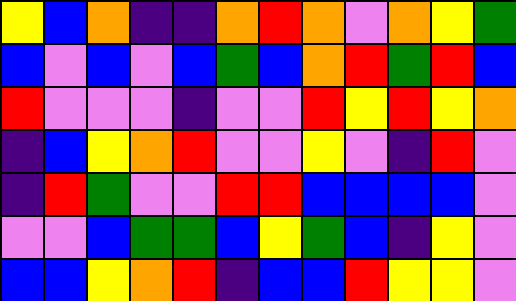[["yellow", "blue", "orange", "indigo", "indigo", "orange", "red", "orange", "violet", "orange", "yellow", "green"], ["blue", "violet", "blue", "violet", "blue", "green", "blue", "orange", "red", "green", "red", "blue"], ["red", "violet", "violet", "violet", "indigo", "violet", "violet", "red", "yellow", "red", "yellow", "orange"], ["indigo", "blue", "yellow", "orange", "red", "violet", "violet", "yellow", "violet", "indigo", "red", "violet"], ["indigo", "red", "green", "violet", "violet", "red", "red", "blue", "blue", "blue", "blue", "violet"], ["violet", "violet", "blue", "green", "green", "blue", "yellow", "green", "blue", "indigo", "yellow", "violet"], ["blue", "blue", "yellow", "orange", "red", "indigo", "blue", "blue", "red", "yellow", "yellow", "violet"]]